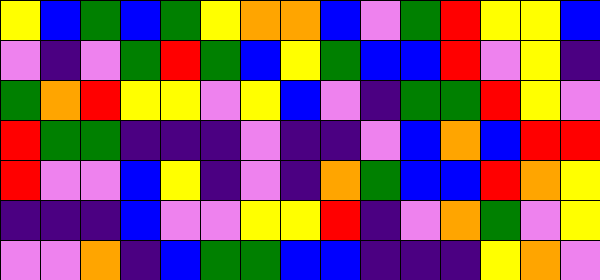[["yellow", "blue", "green", "blue", "green", "yellow", "orange", "orange", "blue", "violet", "green", "red", "yellow", "yellow", "blue"], ["violet", "indigo", "violet", "green", "red", "green", "blue", "yellow", "green", "blue", "blue", "red", "violet", "yellow", "indigo"], ["green", "orange", "red", "yellow", "yellow", "violet", "yellow", "blue", "violet", "indigo", "green", "green", "red", "yellow", "violet"], ["red", "green", "green", "indigo", "indigo", "indigo", "violet", "indigo", "indigo", "violet", "blue", "orange", "blue", "red", "red"], ["red", "violet", "violet", "blue", "yellow", "indigo", "violet", "indigo", "orange", "green", "blue", "blue", "red", "orange", "yellow"], ["indigo", "indigo", "indigo", "blue", "violet", "violet", "yellow", "yellow", "red", "indigo", "violet", "orange", "green", "violet", "yellow"], ["violet", "violet", "orange", "indigo", "blue", "green", "green", "blue", "blue", "indigo", "indigo", "indigo", "yellow", "orange", "violet"]]